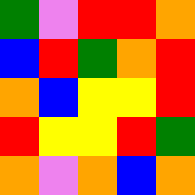[["green", "violet", "red", "red", "orange"], ["blue", "red", "green", "orange", "red"], ["orange", "blue", "yellow", "yellow", "red"], ["red", "yellow", "yellow", "red", "green"], ["orange", "violet", "orange", "blue", "orange"]]